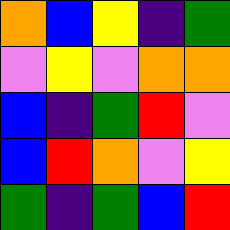[["orange", "blue", "yellow", "indigo", "green"], ["violet", "yellow", "violet", "orange", "orange"], ["blue", "indigo", "green", "red", "violet"], ["blue", "red", "orange", "violet", "yellow"], ["green", "indigo", "green", "blue", "red"]]